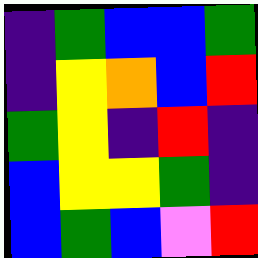[["indigo", "green", "blue", "blue", "green"], ["indigo", "yellow", "orange", "blue", "red"], ["green", "yellow", "indigo", "red", "indigo"], ["blue", "yellow", "yellow", "green", "indigo"], ["blue", "green", "blue", "violet", "red"]]